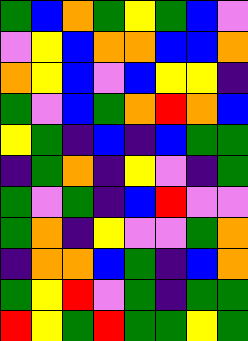[["green", "blue", "orange", "green", "yellow", "green", "blue", "violet"], ["violet", "yellow", "blue", "orange", "orange", "blue", "blue", "orange"], ["orange", "yellow", "blue", "violet", "blue", "yellow", "yellow", "indigo"], ["green", "violet", "blue", "green", "orange", "red", "orange", "blue"], ["yellow", "green", "indigo", "blue", "indigo", "blue", "green", "green"], ["indigo", "green", "orange", "indigo", "yellow", "violet", "indigo", "green"], ["green", "violet", "green", "indigo", "blue", "red", "violet", "violet"], ["green", "orange", "indigo", "yellow", "violet", "violet", "green", "orange"], ["indigo", "orange", "orange", "blue", "green", "indigo", "blue", "orange"], ["green", "yellow", "red", "violet", "green", "indigo", "green", "green"], ["red", "yellow", "green", "red", "green", "green", "yellow", "green"]]